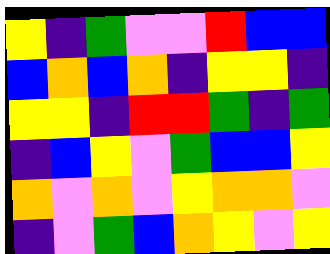[["yellow", "indigo", "green", "violet", "violet", "red", "blue", "blue"], ["blue", "orange", "blue", "orange", "indigo", "yellow", "yellow", "indigo"], ["yellow", "yellow", "indigo", "red", "red", "green", "indigo", "green"], ["indigo", "blue", "yellow", "violet", "green", "blue", "blue", "yellow"], ["orange", "violet", "orange", "violet", "yellow", "orange", "orange", "violet"], ["indigo", "violet", "green", "blue", "orange", "yellow", "violet", "yellow"]]